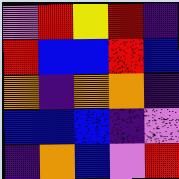[["violet", "red", "yellow", "red", "indigo"], ["red", "blue", "blue", "red", "blue"], ["orange", "indigo", "orange", "orange", "indigo"], ["blue", "blue", "blue", "indigo", "violet"], ["indigo", "orange", "blue", "violet", "red"]]